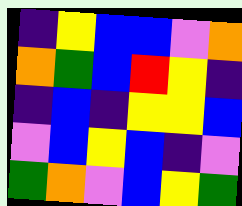[["indigo", "yellow", "blue", "blue", "violet", "orange"], ["orange", "green", "blue", "red", "yellow", "indigo"], ["indigo", "blue", "indigo", "yellow", "yellow", "blue"], ["violet", "blue", "yellow", "blue", "indigo", "violet"], ["green", "orange", "violet", "blue", "yellow", "green"]]